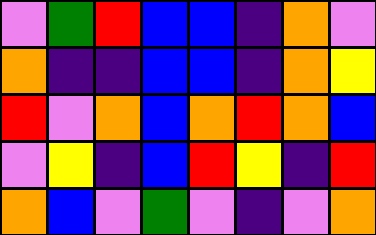[["violet", "green", "red", "blue", "blue", "indigo", "orange", "violet"], ["orange", "indigo", "indigo", "blue", "blue", "indigo", "orange", "yellow"], ["red", "violet", "orange", "blue", "orange", "red", "orange", "blue"], ["violet", "yellow", "indigo", "blue", "red", "yellow", "indigo", "red"], ["orange", "blue", "violet", "green", "violet", "indigo", "violet", "orange"]]